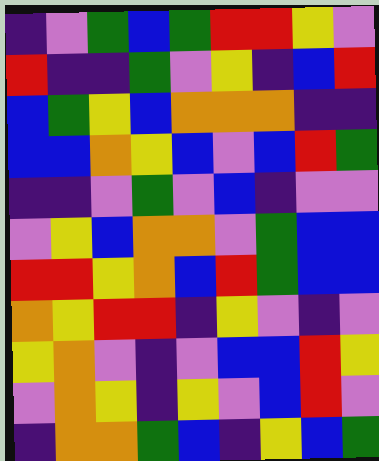[["indigo", "violet", "green", "blue", "green", "red", "red", "yellow", "violet"], ["red", "indigo", "indigo", "green", "violet", "yellow", "indigo", "blue", "red"], ["blue", "green", "yellow", "blue", "orange", "orange", "orange", "indigo", "indigo"], ["blue", "blue", "orange", "yellow", "blue", "violet", "blue", "red", "green"], ["indigo", "indigo", "violet", "green", "violet", "blue", "indigo", "violet", "violet"], ["violet", "yellow", "blue", "orange", "orange", "violet", "green", "blue", "blue"], ["red", "red", "yellow", "orange", "blue", "red", "green", "blue", "blue"], ["orange", "yellow", "red", "red", "indigo", "yellow", "violet", "indigo", "violet"], ["yellow", "orange", "violet", "indigo", "violet", "blue", "blue", "red", "yellow"], ["violet", "orange", "yellow", "indigo", "yellow", "violet", "blue", "red", "violet"], ["indigo", "orange", "orange", "green", "blue", "indigo", "yellow", "blue", "green"]]